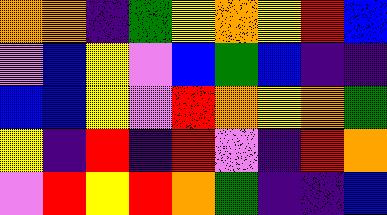[["orange", "orange", "indigo", "green", "yellow", "orange", "yellow", "red", "blue"], ["violet", "blue", "yellow", "violet", "blue", "green", "blue", "indigo", "indigo"], ["blue", "blue", "yellow", "violet", "red", "orange", "yellow", "orange", "green"], ["yellow", "indigo", "red", "indigo", "red", "violet", "indigo", "red", "orange"], ["violet", "red", "yellow", "red", "orange", "green", "indigo", "indigo", "blue"]]